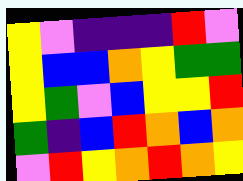[["yellow", "violet", "indigo", "indigo", "indigo", "red", "violet"], ["yellow", "blue", "blue", "orange", "yellow", "green", "green"], ["yellow", "green", "violet", "blue", "yellow", "yellow", "red"], ["green", "indigo", "blue", "red", "orange", "blue", "orange"], ["violet", "red", "yellow", "orange", "red", "orange", "yellow"]]